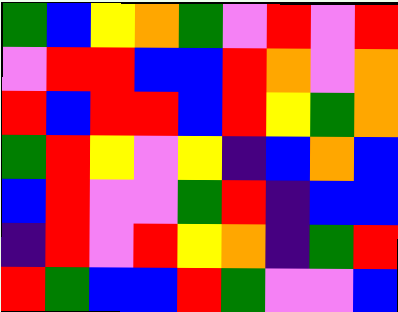[["green", "blue", "yellow", "orange", "green", "violet", "red", "violet", "red"], ["violet", "red", "red", "blue", "blue", "red", "orange", "violet", "orange"], ["red", "blue", "red", "red", "blue", "red", "yellow", "green", "orange"], ["green", "red", "yellow", "violet", "yellow", "indigo", "blue", "orange", "blue"], ["blue", "red", "violet", "violet", "green", "red", "indigo", "blue", "blue"], ["indigo", "red", "violet", "red", "yellow", "orange", "indigo", "green", "red"], ["red", "green", "blue", "blue", "red", "green", "violet", "violet", "blue"]]